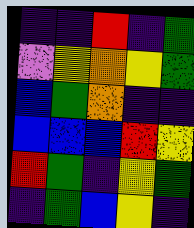[["indigo", "indigo", "red", "indigo", "green"], ["violet", "yellow", "orange", "yellow", "green"], ["blue", "green", "orange", "indigo", "indigo"], ["blue", "blue", "blue", "red", "yellow"], ["red", "green", "indigo", "yellow", "green"], ["indigo", "green", "blue", "yellow", "indigo"]]